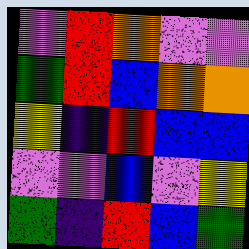[["violet", "red", "orange", "violet", "violet"], ["green", "red", "blue", "orange", "orange"], ["yellow", "indigo", "red", "blue", "blue"], ["violet", "violet", "blue", "violet", "yellow"], ["green", "indigo", "red", "blue", "green"]]